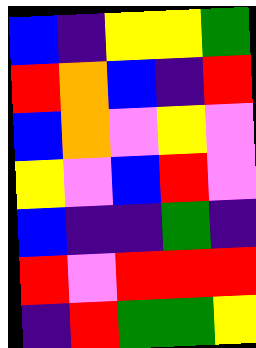[["blue", "indigo", "yellow", "yellow", "green"], ["red", "orange", "blue", "indigo", "red"], ["blue", "orange", "violet", "yellow", "violet"], ["yellow", "violet", "blue", "red", "violet"], ["blue", "indigo", "indigo", "green", "indigo"], ["red", "violet", "red", "red", "red"], ["indigo", "red", "green", "green", "yellow"]]